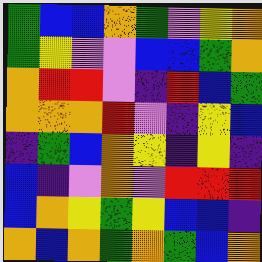[["green", "blue", "blue", "orange", "green", "violet", "yellow", "orange"], ["green", "yellow", "violet", "violet", "blue", "blue", "green", "orange"], ["orange", "red", "red", "violet", "indigo", "red", "blue", "green"], ["orange", "orange", "orange", "red", "violet", "indigo", "yellow", "blue"], ["indigo", "green", "blue", "orange", "yellow", "indigo", "yellow", "indigo"], ["blue", "indigo", "violet", "orange", "violet", "red", "red", "red"], ["blue", "orange", "yellow", "green", "yellow", "blue", "blue", "indigo"], ["orange", "blue", "orange", "green", "orange", "green", "blue", "orange"]]